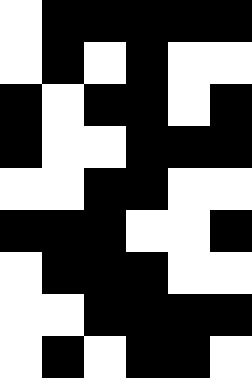[["white", "black", "black", "black", "black", "black"], ["white", "black", "white", "black", "white", "white"], ["black", "white", "black", "black", "white", "black"], ["black", "white", "white", "black", "black", "black"], ["white", "white", "black", "black", "white", "white"], ["black", "black", "black", "white", "white", "black"], ["white", "black", "black", "black", "white", "white"], ["white", "white", "black", "black", "black", "black"], ["white", "black", "white", "black", "black", "white"]]